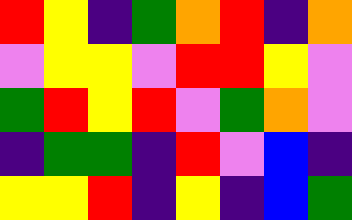[["red", "yellow", "indigo", "green", "orange", "red", "indigo", "orange"], ["violet", "yellow", "yellow", "violet", "red", "red", "yellow", "violet"], ["green", "red", "yellow", "red", "violet", "green", "orange", "violet"], ["indigo", "green", "green", "indigo", "red", "violet", "blue", "indigo"], ["yellow", "yellow", "red", "indigo", "yellow", "indigo", "blue", "green"]]